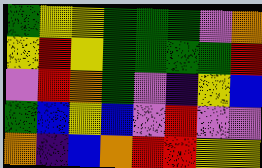[["green", "yellow", "yellow", "green", "green", "green", "violet", "orange"], ["yellow", "red", "yellow", "green", "green", "green", "green", "red"], ["violet", "red", "orange", "green", "violet", "indigo", "yellow", "blue"], ["green", "blue", "yellow", "blue", "violet", "red", "violet", "violet"], ["orange", "indigo", "blue", "orange", "red", "red", "yellow", "yellow"]]